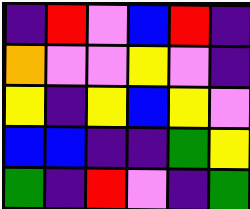[["indigo", "red", "violet", "blue", "red", "indigo"], ["orange", "violet", "violet", "yellow", "violet", "indigo"], ["yellow", "indigo", "yellow", "blue", "yellow", "violet"], ["blue", "blue", "indigo", "indigo", "green", "yellow"], ["green", "indigo", "red", "violet", "indigo", "green"]]